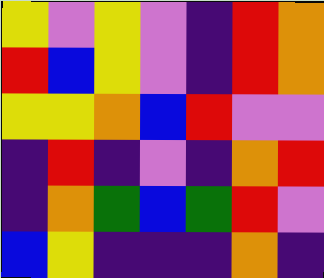[["yellow", "violet", "yellow", "violet", "indigo", "red", "orange"], ["red", "blue", "yellow", "violet", "indigo", "red", "orange"], ["yellow", "yellow", "orange", "blue", "red", "violet", "violet"], ["indigo", "red", "indigo", "violet", "indigo", "orange", "red"], ["indigo", "orange", "green", "blue", "green", "red", "violet"], ["blue", "yellow", "indigo", "indigo", "indigo", "orange", "indigo"]]